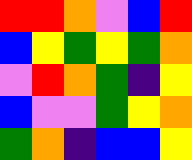[["red", "red", "orange", "violet", "blue", "red"], ["blue", "yellow", "green", "yellow", "green", "orange"], ["violet", "red", "orange", "green", "indigo", "yellow"], ["blue", "violet", "violet", "green", "yellow", "orange"], ["green", "orange", "indigo", "blue", "blue", "yellow"]]